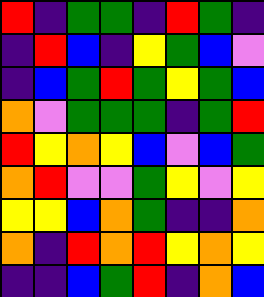[["red", "indigo", "green", "green", "indigo", "red", "green", "indigo"], ["indigo", "red", "blue", "indigo", "yellow", "green", "blue", "violet"], ["indigo", "blue", "green", "red", "green", "yellow", "green", "blue"], ["orange", "violet", "green", "green", "green", "indigo", "green", "red"], ["red", "yellow", "orange", "yellow", "blue", "violet", "blue", "green"], ["orange", "red", "violet", "violet", "green", "yellow", "violet", "yellow"], ["yellow", "yellow", "blue", "orange", "green", "indigo", "indigo", "orange"], ["orange", "indigo", "red", "orange", "red", "yellow", "orange", "yellow"], ["indigo", "indigo", "blue", "green", "red", "indigo", "orange", "blue"]]